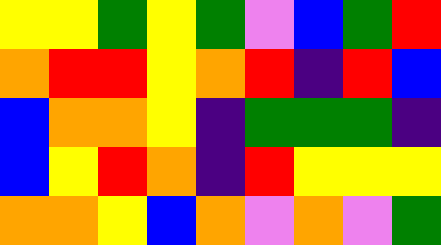[["yellow", "yellow", "green", "yellow", "green", "violet", "blue", "green", "red"], ["orange", "red", "red", "yellow", "orange", "red", "indigo", "red", "blue"], ["blue", "orange", "orange", "yellow", "indigo", "green", "green", "green", "indigo"], ["blue", "yellow", "red", "orange", "indigo", "red", "yellow", "yellow", "yellow"], ["orange", "orange", "yellow", "blue", "orange", "violet", "orange", "violet", "green"]]